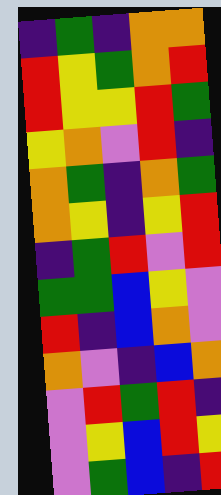[["indigo", "green", "indigo", "orange", "orange"], ["red", "yellow", "green", "orange", "red"], ["red", "yellow", "yellow", "red", "green"], ["yellow", "orange", "violet", "red", "indigo"], ["orange", "green", "indigo", "orange", "green"], ["orange", "yellow", "indigo", "yellow", "red"], ["indigo", "green", "red", "violet", "red"], ["green", "green", "blue", "yellow", "violet"], ["red", "indigo", "blue", "orange", "violet"], ["orange", "violet", "indigo", "blue", "orange"], ["violet", "red", "green", "red", "indigo"], ["violet", "yellow", "blue", "red", "yellow"], ["violet", "green", "blue", "indigo", "red"]]